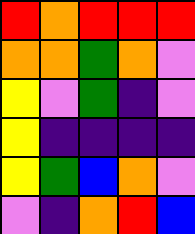[["red", "orange", "red", "red", "red"], ["orange", "orange", "green", "orange", "violet"], ["yellow", "violet", "green", "indigo", "violet"], ["yellow", "indigo", "indigo", "indigo", "indigo"], ["yellow", "green", "blue", "orange", "violet"], ["violet", "indigo", "orange", "red", "blue"]]